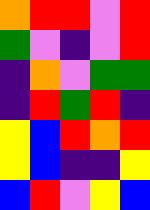[["orange", "red", "red", "violet", "red"], ["green", "violet", "indigo", "violet", "red"], ["indigo", "orange", "violet", "green", "green"], ["indigo", "red", "green", "red", "indigo"], ["yellow", "blue", "red", "orange", "red"], ["yellow", "blue", "indigo", "indigo", "yellow"], ["blue", "red", "violet", "yellow", "blue"]]